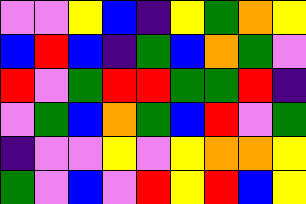[["violet", "violet", "yellow", "blue", "indigo", "yellow", "green", "orange", "yellow"], ["blue", "red", "blue", "indigo", "green", "blue", "orange", "green", "violet"], ["red", "violet", "green", "red", "red", "green", "green", "red", "indigo"], ["violet", "green", "blue", "orange", "green", "blue", "red", "violet", "green"], ["indigo", "violet", "violet", "yellow", "violet", "yellow", "orange", "orange", "yellow"], ["green", "violet", "blue", "violet", "red", "yellow", "red", "blue", "yellow"]]